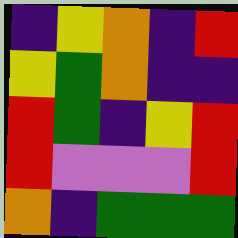[["indigo", "yellow", "orange", "indigo", "red"], ["yellow", "green", "orange", "indigo", "indigo"], ["red", "green", "indigo", "yellow", "red"], ["red", "violet", "violet", "violet", "red"], ["orange", "indigo", "green", "green", "green"]]